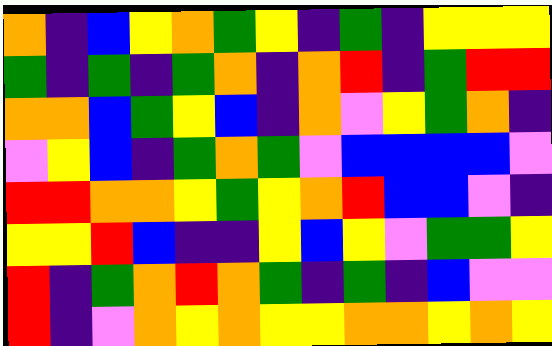[["orange", "indigo", "blue", "yellow", "orange", "green", "yellow", "indigo", "green", "indigo", "yellow", "yellow", "yellow"], ["green", "indigo", "green", "indigo", "green", "orange", "indigo", "orange", "red", "indigo", "green", "red", "red"], ["orange", "orange", "blue", "green", "yellow", "blue", "indigo", "orange", "violet", "yellow", "green", "orange", "indigo"], ["violet", "yellow", "blue", "indigo", "green", "orange", "green", "violet", "blue", "blue", "blue", "blue", "violet"], ["red", "red", "orange", "orange", "yellow", "green", "yellow", "orange", "red", "blue", "blue", "violet", "indigo"], ["yellow", "yellow", "red", "blue", "indigo", "indigo", "yellow", "blue", "yellow", "violet", "green", "green", "yellow"], ["red", "indigo", "green", "orange", "red", "orange", "green", "indigo", "green", "indigo", "blue", "violet", "violet"], ["red", "indigo", "violet", "orange", "yellow", "orange", "yellow", "yellow", "orange", "orange", "yellow", "orange", "yellow"]]